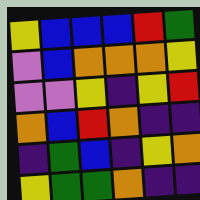[["yellow", "blue", "blue", "blue", "red", "green"], ["violet", "blue", "orange", "orange", "orange", "yellow"], ["violet", "violet", "yellow", "indigo", "yellow", "red"], ["orange", "blue", "red", "orange", "indigo", "indigo"], ["indigo", "green", "blue", "indigo", "yellow", "orange"], ["yellow", "green", "green", "orange", "indigo", "indigo"]]